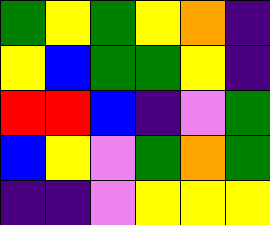[["green", "yellow", "green", "yellow", "orange", "indigo"], ["yellow", "blue", "green", "green", "yellow", "indigo"], ["red", "red", "blue", "indigo", "violet", "green"], ["blue", "yellow", "violet", "green", "orange", "green"], ["indigo", "indigo", "violet", "yellow", "yellow", "yellow"]]